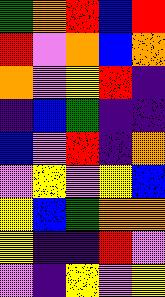[["green", "orange", "red", "blue", "red"], ["red", "violet", "orange", "blue", "orange"], ["orange", "violet", "yellow", "red", "indigo"], ["indigo", "blue", "green", "indigo", "indigo"], ["blue", "violet", "red", "indigo", "orange"], ["violet", "yellow", "violet", "yellow", "blue"], ["yellow", "blue", "green", "orange", "orange"], ["yellow", "indigo", "indigo", "red", "violet"], ["violet", "indigo", "yellow", "violet", "yellow"]]